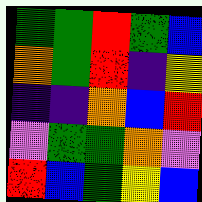[["green", "green", "red", "green", "blue"], ["orange", "green", "red", "indigo", "yellow"], ["indigo", "indigo", "orange", "blue", "red"], ["violet", "green", "green", "orange", "violet"], ["red", "blue", "green", "yellow", "blue"]]